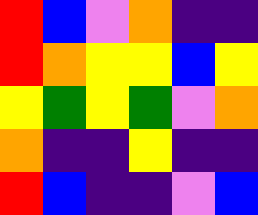[["red", "blue", "violet", "orange", "indigo", "indigo"], ["red", "orange", "yellow", "yellow", "blue", "yellow"], ["yellow", "green", "yellow", "green", "violet", "orange"], ["orange", "indigo", "indigo", "yellow", "indigo", "indigo"], ["red", "blue", "indigo", "indigo", "violet", "blue"]]